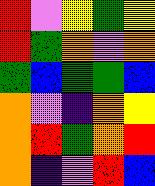[["red", "violet", "yellow", "green", "yellow"], ["red", "green", "orange", "violet", "orange"], ["green", "blue", "green", "green", "blue"], ["orange", "violet", "indigo", "orange", "yellow"], ["orange", "red", "green", "orange", "red"], ["orange", "indigo", "violet", "red", "blue"]]